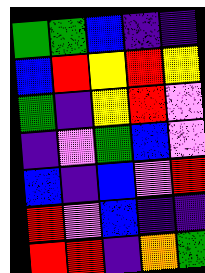[["green", "green", "blue", "indigo", "indigo"], ["blue", "red", "yellow", "red", "yellow"], ["green", "indigo", "yellow", "red", "violet"], ["indigo", "violet", "green", "blue", "violet"], ["blue", "indigo", "blue", "violet", "red"], ["red", "violet", "blue", "indigo", "indigo"], ["red", "red", "indigo", "orange", "green"]]